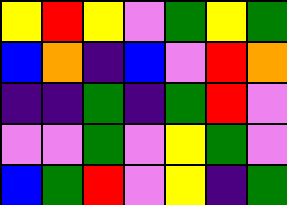[["yellow", "red", "yellow", "violet", "green", "yellow", "green"], ["blue", "orange", "indigo", "blue", "violet", "red", "orange"], ["indigo", "indigo", "green", "indigo", "green", "red", "violet"], ["violet", "violet", "green", "violet", "yellow", "green", "violet"], ["blue", "green", "red", "violet", "yellow", "indigo", "green"]]